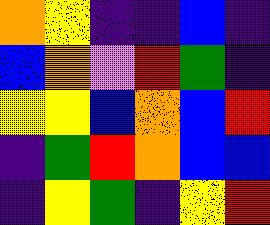[["orange", "yellow", "indigo", "indigo", "blue", "indigo"], ["blue", "orange", "violet", "red", "green", "indigo"], ["yellow", "yellow", "blue", "orange", "blue", "red"], ["indigo", "green", "red", "orange", "blue", "blue"], ["indigo", "yellow", "green", "indigo", "yellow", "red"]]